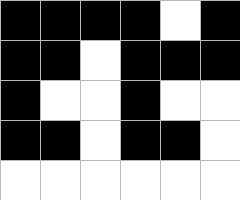[["black", "black", "black", "black", "white", "black"], ["black", "black", "white", "black", "black", "black"], ["black", "white", "white", "black", "white", "white"], ["black", "black", "white", "black", "black", "white"], ["white", "white", "white", "white", "white", "white"]]